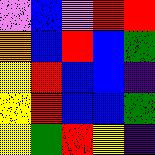[["violet", "blue", "violet", "red", "red"], ["orange", "blue", "red", "blue", "green"], ["yellow", "red", "blue", "blue", "indigo"], ["yellow", "red", "blue", "blue", "green"], ["yellow", "green", "red", "yellow", "indigo"]]